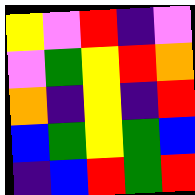[["yellow", "violet", "red", "indigo", "violet"], ["violet", "green", "yellow", "red", "orange"], ["orange", "indigo", "yellow", "indigo", "red"], ["blue", "green", "yellow", "green", "blue"], ["indigo", "blue", "red", "green", "red"]]